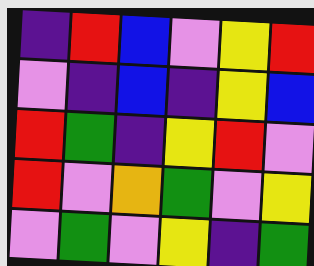[["indigo", "red", "blue", "violet", "yellow", "red"], ["violet", "indigo", "blue", "indigo", "yellow", "blue"], ["red", "green", "indigo", "yellow", "red", "violet"], ["red", "violet", "orange", "green", "violet", "yellow"], ["violet", "green", "violet", "yellow", "indigo", "green"]]